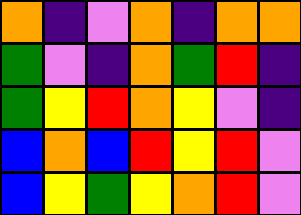[["orange", "indigo", "violet", "orange", "indigo", "orange", "orange"], ["green", "violet", "indigo", "orange", "green", "red", "indigo"], ["green", "yellow", "red", "orange", "yellow", "violet", "indigo"], ["blue", "orange", "blue", "red", "yellow", "red", "violet"], ["blue", "yellow", "green", "yellow", "orange", "red", "violet"]]